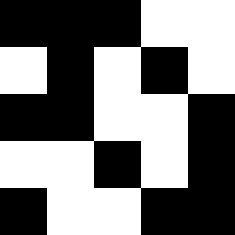[["black", "black", "black", "white", "white"], ["white", "black", "white", "black", "white"], ["black", "black", "white", "white", "black"], ["white", "white", "black", "white", "black"], ["black", "white", "white", "black", "black"]]